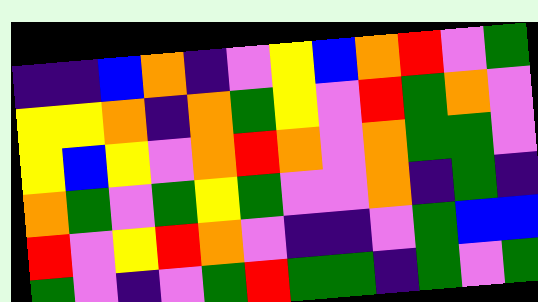[["indigo", "indigo", "blue", "orange", "indigo", "violet", "yellow", "blue", "orange", "red", "violet", "green"], ["yellow", "yellow", "orange", "indigo", "orange", "green", "yellow", "violet", "red", "green", "orange", "violet"], ["yellow", "blue", "yellow", "violet", "orange", "red", "orange", "violet", "orange", "green", "green", "violet"], ["orange", "green", "violet", "green", "yellow", "green", "violet", "violet", "orange", "indigo", "green", "indigo"], ["red", "violet", "yellow", "red", "orange", "violet", "indigo", "indigo", "violet", "green", "blue", "blue"], ["green", "violet", "indigo", "violet", "green", "red", "green", "green", "indigo", "green", "violet", "green"]]